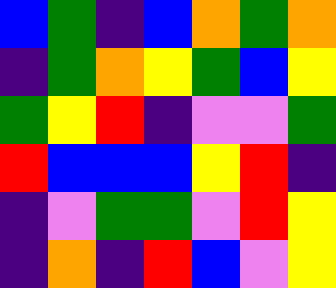[["blue", "green", "indigo", "blue", "orange", "green", "orange"], ["indigo", "green", "orange", "yellow", "green", "blue", "yellow"], ["green", "yellow", "red", "indigo", "violet", "violet", "green"], ["red", "blue", "blue", "blue", "yellow", "red", "indigo"], ["indigo", "violet", "green", "green", "violet", "red", "yellow"], ["indigo", "orange", "indigo", "red", "blue", "violet", "yellow"]]